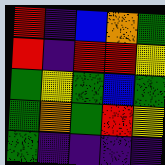[["red", "indigo", "blue", "orange", "green"], ["red", "indigo", "red", "red", "yellow"], ["green", "yellow", "green", "blue", "green"], ["green", "orange", "green", "red", "yellow"], ["green", "indigo", "indigo", "indigo", "indigo"]]